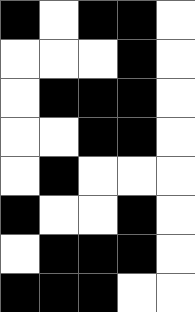[["black", "white", "black", "black", "white"], ["white", "white", "white", "black", "white"], ["white", "black", "black", "black", "white"], ["white", "white", "black", "black", "white"], ["white", "black", "white", "white", "white"], ["black", "white", "white", "black", "white"], ["white", "black", "black", "black", "white"], ["black", "black", "black", "white", "white"]]